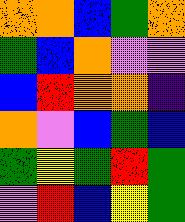[["orange", "orange", "blue", "green", "orange"], ["green", "blue", "orange", "violet", "violet"], ["blue", "red", "orange", "orange", "indigo"], ["orange", "violet", "blue", "green", "blue"], ["green", "yellow", "green", "red", "green"], ["violet", "red", "blue", "yellow", "green"]]